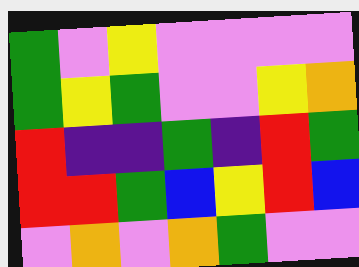[["green", "violet", "yellow", "violet", "violet", "violet", "violet"], ["green", "yellow", "green", "violet", "violet", "yellow", "orange"], ["red", "indigo", "indigo", "green", "indigo", "red", "green"], ["red", "red", "green", "blue", "yellow", "red", "blue"], ["violet", "orange", "violet", "orange", "green", "violet", "violet"]]